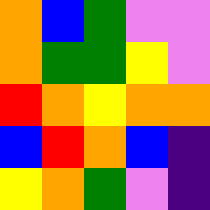[["orange", "blue", "green", "violet", "violet"], ["orange", "green", "green", "yellow", "violet"], ["red", "orange", "yellow", "orange", "orange"], ["blue", "red", "orange", "blue", "indigo"], ["yellow", "orange", "green", "violet", "indigo"]]